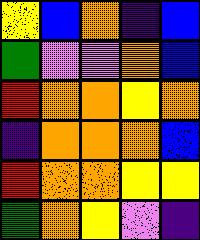[["yellow", "blue", "orange", "indigo", "blue"], ["green", "violet", "violet", "orange", "blue"], ["red", "orange", "orange", "yellow", "orange"], ["indigo", "orange", "orange", "orange", "blue"], ["red", "orange", "orange", "yellow", "yellow"], ["green", "orange", "yellow", "violet", "indigo"]]